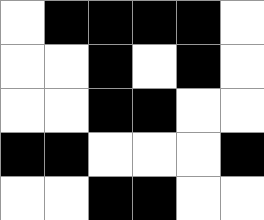[["white", "black", "black", "black", "black", "white"], ["white", "white", "black", "white", "black", "white"], ["white", "white", "black", "black", "white", "white"], ["black", "black", "white", "white", "white", "black"], ["white", "white", "black", "black", "white", "white"]]